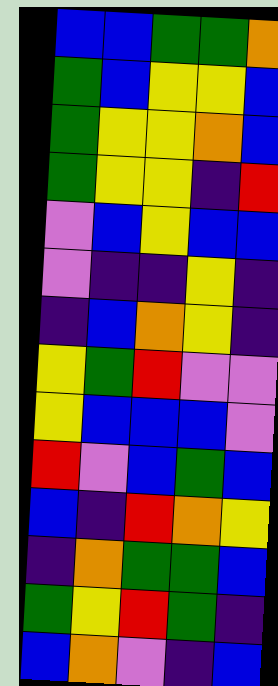[["blue", "blue", "green", "green", "orange"], ["green", "blue", "yellow", "yellow", "blue"], ["green", "yellow", "yellow", "orange", "blue"], ["green", "yellow", "yellow", "indigo", "red"], ["violet", "blue", "yellow", "blue", "blue"], ["violet", "indigo", "indigo", "yellow", "indigo"], ["indigo", "blue", "orange", "yellow", "indigo"], ["yellow", "green", "red", "violet", "violet"], ["yellow", "blue", "blue", "blue", "violet"], ["red", "violet", "blue", "green", "blue"], ["blue", "indigo", "red", "orange", "yellow"], ["indigo", "orange", "green", "green", "blue"], ["green", "yellow", "red", "green", "indigo"], ["blue", "orange", "violet", "indigo", "blue"]]